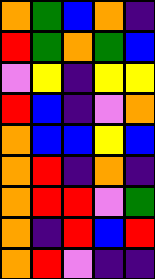[["orange", "green", "blue", "orange", "indigo"], ["red", "green", "orange", "green", "blue"], ["violet", "yellow", "indigo", "yellow", "yellow"], ["red", "blue", "indigo", "violet", "orange"], ["orange", "blue", "blue", "yellow", "blue"], ["orange", "red", "indigo", "orange", "indigo"], ["orange", "red", "red", "violet", "green"], ["orange", "indigo", "red", "blue", "red"], ["orange", "red", "violet", "indigo", "indigo"]]